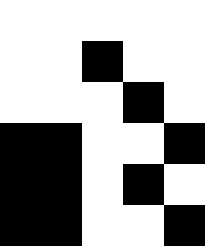[["white", "white", "white", "white", "white"], ["white", "white", "black", "white", "white"], ["white", "white", "white", "black", "white"], ["black", "black", "white", "white", "black"], ["black", "black", "white", "black", "white"], ["black", "black", "white", "white", "black"]]